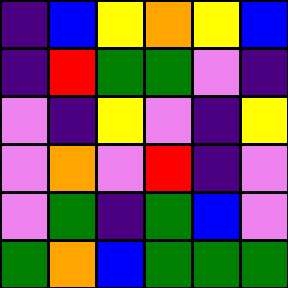[["indigo", "blue", "yellow", "orange", "yellow", "blue"], ["indigo", "red", "green", "green", "violet", "indigo"], ["violet", "indigo", "yellow", "violet", "indigo", "yellow"], ["violet", "orange", "violet", "red", "indigo", "violet"], ["violet", "green", "indigo", "green", "blue", "violet"], ["green", "orange", "blue", "green", "green", "green"]]